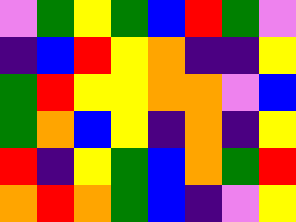[["violet", "green", "yellow", "green", "blue", "red", "green", "violet"], ["indigo", "blue", "red", "yellow", "orange", "indigo", "indigo", "yellow"], ["green", "red", "yellow", "yellow", "orange", "orange", "violet", "blue"], ["green", "orange", "blue", "yellow", "indigo", "orange", "indigo", "yellow"], ["red", "indigo", "yellow", "green", "blue", "orange", "green", "red"], ["orange", "red", "orange", "green", "blue", "indigo", "violet", "yellow"]]